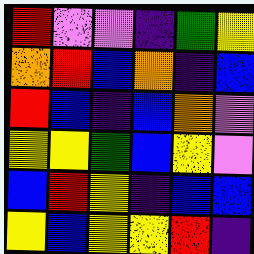[["red", "violet", "violet", "indigo", "green", "yellow"], ["orange", "red", "blue", "orange", "indigo", "blue"], ["red", "blue", "indigo", "blue", "orange", "violet"], ["yellow", "yellow", "green", "blue", "yellow", "violet"], ["blue", "red", "yellow", "indigo", "blue", "blue"], ["yellow", "blue", "yellow", "yellow", "red", "indigo"]]